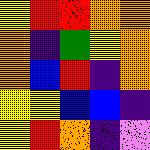[["yellow", "red", "red", "orange", "orange"], ["orange", "indigo", "green", "yellow", "orange"], ["orange", "blue", "red", "indigo", "orange"], ["yellow", "yellow", "blue", "blue", "indigo"], ["yellow", "red", "orange", "indigo", "violet"]]